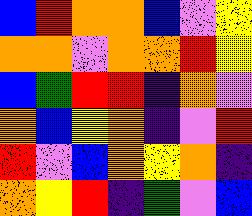[["blue", "red", "orange", "orange", "blue", "violet", "yellow"], ["orange", "orange", "violet", "orange", "orange", "red", "yellow"], ["blue", "green", "red", "red", "indigo", "orange", "violet"], ["orange", "blue", "yellow", "orange", "indigo", "violet", "red"], ["red", "violet", "blue", "orange", "yellow", "orange", "indigo"], ["orange", "yellow", "red", "indigo", "green", "violet", "blue"]]